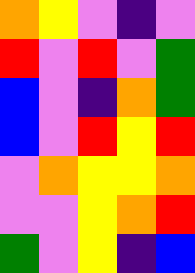[["orange", "yellow", "violet", "indigo", "violet"], ["red", "violet", "red", "violet", "green"], ["blue", "violet", "indigo", "orange", "green"], ["blue", "violet", "red", "yellow", "red"], ["violet", "orange", "yellow", "yellow", "orange"], ["violet", "violet", "yellow", "orange", "red"], ["green", "violet", "yellow", "indigo", "blue"]]